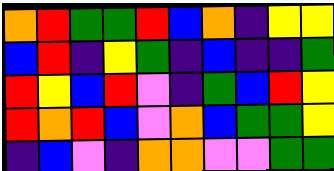[["orange", "red", "green", "green", "red", "blue", "orange", "indigo", "yellow", "yellow"], ["blue", "red", "indigo", "yellow", "green", "indigo", "blue", "indigo", "indigo", "green"], ["red", "yellow", "blue", "red", "violet", "indigo", "green", "blue", "red", "yellow"], ["red", "orange", "red", "blue", "violet", "orange", "blue", "green", "green", "yellow"], ["indigo", "blue", "violet", "indigo", "orange", "orange", "violet", "violet", "green", "green"]]